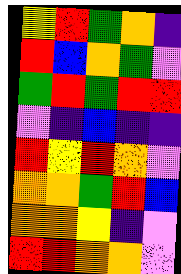[["yellow", "red", "green", "orange", "indigo"], ["red", "blue", "orange", "green", "violet"], ["green", "red", "green", "red", "red"], ["violet", "indigo", "blue", "indigo", "indigo"], ["red", "yellow", "red", "orange", "violet"], ["orange", "orange", "green", "red", "blue"], ["orange", "orange", "yellow", "indigo", "violet"], ["red", "red", "orange", "orange", "violet"]]